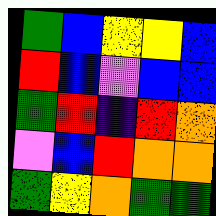[["green", "blue", "yellow", "yellow", "blue"], ["red", "blue", "violet", "blue", "blue"], ["green", "red", "indigo", "red", "orange"], ["violet", "blue", "red", "orange", "orange"], ["green", "yellow", "orange", "green", "green"]]